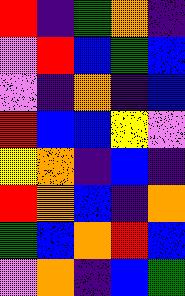[["red", "indigo", "green", "orange", "indigo"], ["violet", "red", "blue", "green", "blue"], ["violet", "indigo", "orange", "indigo", "blue"], ["red", "blue", "blue", "yellow", "violet"], ["yellow", "orange", "indigo", "blue", "indigo"], ["red", "orange", "blue", "indigo", "orange"], ["green", "blue", "orange", "red", "blue"], ["violet", "orange", "indigo", "blue", "green"]]